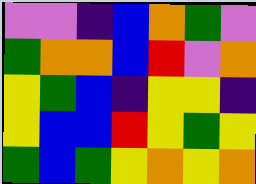[["violet", "violet", "indigo", "blue", "orange", "green", "violet"], ["green", "orange", "orange", "blue", "red", "violet", "orange"], ["yellow", "green", "blue", "indigo", "yellow", "yellow", "indigo"], ["yellow", "blue", "blue", "red", "yellow", "green", "yellow"], ["green", "blue", "green", "yellow", "orange", "yellow", "orange"]]